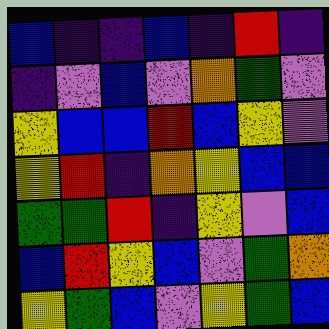[["blue", "indigo", "indigo", "blue", "indigo", "red", "indigo"], ["indigo", "violet", "blue", "violet", "orange", "green", "violet"], ["yellow", "blue", "blue", "red", "blue", "yellow", "violet"], ["yellow", "red", "indigo", "orange", "yellow", "blue", "blue"], ["green", "green", "red", "indigo", "yellow", "violet", "blue"], ["blue", "red", "yellow", "blue", "violet", "green", "orange"], ["yellow", "green", "blue", "violet", "yellow", "green", "blue"]]